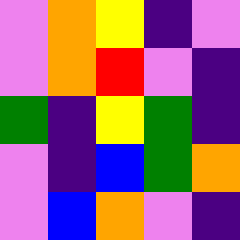[["violet", "orange", "yellow", "indigo", "violet"], ["violet", "orange", "red", "violet", "indigo"], ["green", "indigo", "yellow", "green", "indigo"], ["violet", "indigo", "blue", "green", "orange"], ["violet", "blue", "orange", "violet", "indigo"]]